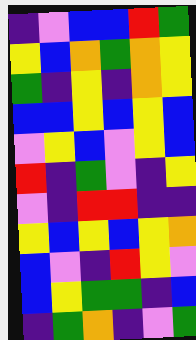[["indigo", "violet", "blue", "blue", "red", "green"], ["yellow", "blue", "orange", "green", "orange", "yellow"], ["green", "indigo", "yellow", "indigo", "orange", "yellow"], ["blue", "blue", "yellow", "blue", "yellow", "blue"], ["violet", "yellow", "blue", "violet", "yellow", "blue"], ["red", "indigo", "green", "violet", "indigo", "yellow"], ["violet", "indigo", "red", "red", "indigo", "indigo"], ["yellow", "blue", "yellow", "blue", "yellow", "orange"], ["blue", "violet", "indigo", "red", "yellow", "violet"], ["blue", "yellow", "green", "green", "indigo", "blue"], ["indigo", "green", "orange", "indigo", "violet", "green"]]